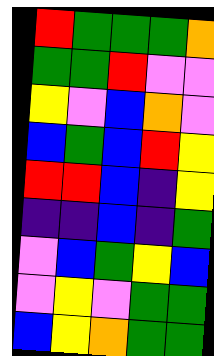[["red", "green", "green", "green", "orange"], ["green", "green", "red", "violet", "violet"], ["yellow", "violet", "blue", "orange", "violet"], ["blue", "green", "blue", "red", "yellow"], ["red", "red", "blue", "indigo", "yellow"], ["indigo", "indigo", "blue", "indigo", "green"], ["violet", "blue", "green", "yellow", "blue"], ["violet", "yellow", "violet", "green", "green"], ["blue", "yellow", "orange", "green", "green"]]